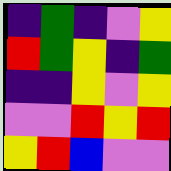[["indigo", "green", "indigo", "violet", "yellow"], ["red", "green", "yellow", "indigo", "green"], ["indigo", "indigo", "yellow", "violet", "yellow"], ["violet", "violet", "red", "yellow", "red"], ["yellow", "red", "blue", "violet", "violet"]]